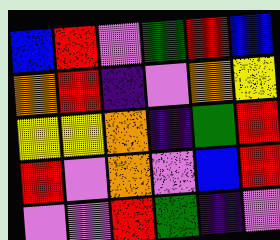[["blue", "red", "violet", "green", "red", "blue"], ["orange", "red", "indigo", "violet", "orange", "yellow"], ["yellow", "yellow", "orange", "indigo", "green", "red"], ["red", "violet", "orange", "violet", "blue", "red"], ["violet", "violet", "red", "green", "indigo", "violet"]]